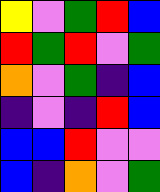[["yellow", "violet", "green", "red", "blue"], ["red", "green", "red", "violet", "green"], ["orange", "violet", "green", "indigo", "blue"], ["indigo", "violet", "indigo", "red", "blue"], ["blue", "blue", "red", "violet", "violet"], ["blue", "indigo", "orange", "violet", "green"]]